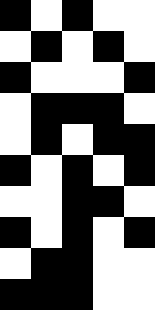[["black", "white", "black", "white", "white"], ["white", "black", "white", "black", "white"], ["black", "white", "white", "white", "black"], ["white", "black", "black", "black", "white"], ["white", "black", "white", "black", "black"], ["black", "white", "black", "white", "black"], ["white", "white", "black", "black", "white"], ["black", "white", "black", "white", "black"], ["white", "black", "black", "white", "white"], ["black", "black", "black", "white", "white"]]